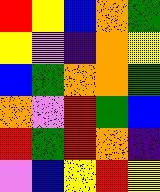[["red", "yellow", "blue", "orange", "green"], ["yellow", "violet", "indigo", "orange", "yellow"], ["blue", "green", "orange", "orange", "green"], ["orange", "violet", "red", "green", "blue"], ["red", "green", "red", "orange", "indigo"], ["violet", "blue", "yellow", "red", "yellow"]]